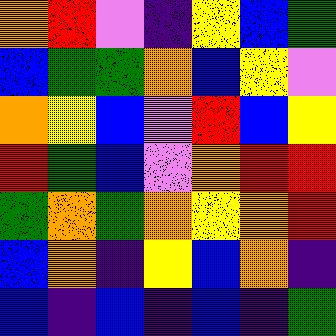[["orange", "red", "violet", "indigo", "yellow", "blue", "green"], ["blue", "green", "green", "orange", "blue", "yellow", "violet"], ["orange", "yellow", "blue", "violet", "red", "blue", "yellow"], ["red", "green", "blue", "violet", "orange", "red", "red"], ["green", "orange", "green", "orange", "yellow", "orange", "red"], ["blue", "orange", "indigo", "yellow", "blue", "orange", "indigo"], ["blue", "indigo", "blue", "indigo", "blue", "indigo", "green"]]